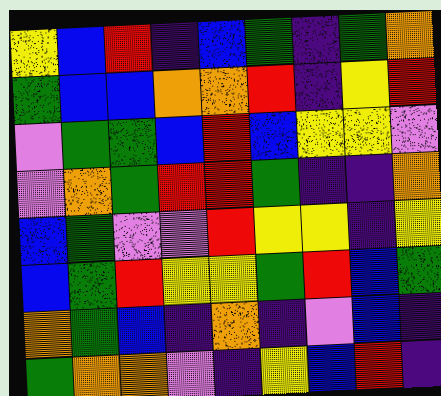[["yellow", "blue", "red", "indigo", "blue", "green", "indigo", "green", "orange"], ["green", "blue", "blue", "orange", "orange", "red", "indigo", "yellow", "red"], ["violet", "green", "green", "blue", "red", "blue", "yellow", "yellow", "violet"], ["violet", "orange", "green", "red", "red", "green", "indigo", "indigo", "orange"], ["blue", "green", "violet", "violet", "red", "yellow", "yellow", "indigo", "yellow"], ["blue", "green", "red", "yellow", "yellow", "green", "red", "blue", "green"], ["orange", "green", "blue", "indigo", "orange", "indigo", "violet", "blue", "indigo"], ["green", "orange", "orange", "violet", "indigo", "yellow", "blue", "red", "indigo"]]